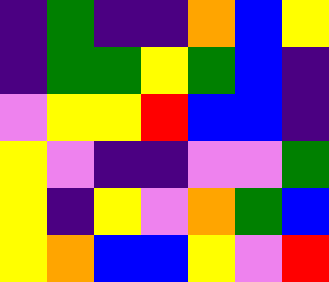[["indigo", "green", "indigo", "indigo", "orange", "blue", "yellow"], ["indigo", "green", "green", "yellow", "green", "blue", "indigo"], ["violet", "yellow", "yellow", "red", "blue", "blue", "indigo"], ["yellow", "violet", "indigo", "indigo", "violet", "violet", "green"], ["yellow", "indigo", "yellow", "violet", "orange", "green", "blue"], ["yellow", "orange", "blue", "blue", "yellow", "violet", "red"]]